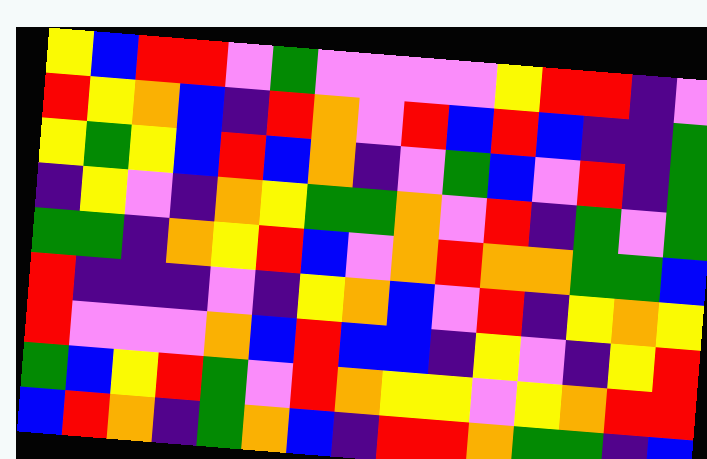[["yellow", "blue", "red", "red", "violet", "green", "violet", "violet", "violet", "violet", "yellow", "red", "red", "indigo", "violet"], ["red", "yellow", "orange", "blue", "indigo", "red", "orange", "violet", "red", "blue", "red", "blue", "indigo", "indigo", "green"], ["yellow", "green", "yellow", "blue", "red", "blue", "orange", "indigo", "violet", "green", "blue", "violet", "red", "indigo", "green"], ["indigo", "yellow", "violet", "indigo", "orange", "yellow", "green", "green", "orange", "violet", "red", "indigo", "green", "violet", "green"], ["green", "green", "indigo", "orange", "yellow", "red", "blue", "violet", "orange", "red", "orange", "orange", "green", "green", "blue"], ["red", "indigo", "indigo", "indigo", "violet", "indigo", "yellow", "orange", "blue", "violet", "red", "indigo", "yellow", "orange", "yellow"], ["red", "violet", "violet", "violet", "orange", "blue", "red", "blue", "blue", "indigo", "yellow", "violet", "indigo", "yellow", "red"], ["green", "blue", "yellow", "red", "green", "violet", "red", "orange", "yellow", "yellow", "violet", "yellow", "orange", "red", "red"], ["blue", "red", "orange", "indigo", "green", "orange", "blue", "indigo", "red", "red", "orange", "green", "green", "indigo", "blue"]]